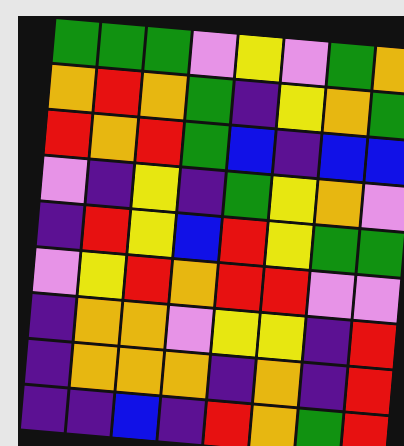[["green", "green", "green", "violet", "yellow", "violet", "green", "orange"], ["orange", "red", "orange", "green", "indigo", "yellow", "orange", "green"], ["red", "orange", "red", "green", "blue", "indigo", "blue", "blue"], ["violet", "indigo", "yellow", "indigo", "green", "yellow", "orange", "violet"], ["indigo", "red", "yellow", "blue", "red", "yellow", "green", "green"], ["violet", "yellow", "red", "orange", "red", "red", "violet", "violet"], ["indigo", "orange", "orange", "violet", "yellow", "yellow", "indigo", "red"], ["indigo", "orange", "orange", "orange", "indigo", "orange", "indigo", "red"], ["indigo", "indigo", "blue", "indigo", "red", "orange", "green", "red"]]